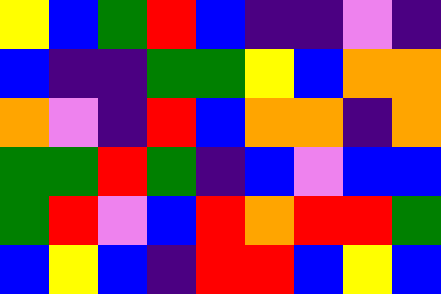[["yellow", "blue", "green", "red", "blue", "indigo", "indigo", "violet", "indigo"], ["blue", "indigo", "indigo", "green", "green", "yellow", "blue", "orange", "orange"], ["orange", "violet", "indigo", "red", "blue", "orange", "orange", "indigo", "orange"], ["green", "green", "red", "green", "indigo", "blue", "violet", "blue", "blue"], ["green", "red", "violet", "blue", "red", "orange", "red", "red", "green"], ["blue", "yellow", "blue", "indigo", "red", "red", "blue", "yellow", "blue"]]